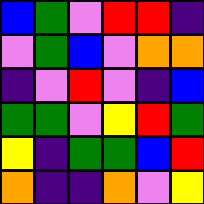[["blue", "green", "violet", "red", "red", "indigo"], ["violet", "green", "blue", "violet", "orange", "orange"], ["indigo", "violet", "red", "violet", "indigo", "blue"], ["green", "green", "violet", "yellow", "red", "green"], ["yellow", "indigo", "green", "green", "blue", "red"], ["orange", "indigo", "indigo", "orange", "violet", "yellow"]]